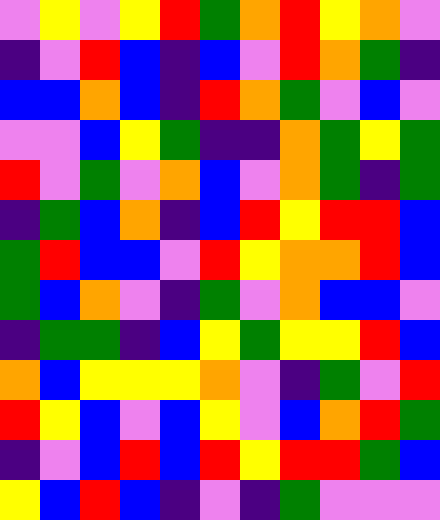[["violet", "yellow", "violet", "yellow", "red", "green", "orange", "red", "yellow", "orange", "violet"], ["indigo", "violet", "red", "blue", "indigo", "blue", "violet", "red", "orange", "green", "indigo"], ["blue", "blue", "orange", "blue", "indigo", "red", "orange", "green", "violet", "blue", "violet"], ["violet", "violet", "blue", "yellow", "green", "indigo", "indigo", "orange", "green", "yellow", "green"], ["red", "violet", "green", "violet", "orange", "blue", "violet", "orange", "green", "indigo", "green"], ["indigo", "green", "blue", "orange", "indigo", "blue", "red", "yellow", "red", "red", "blue"], ["green", "red", "blue", "blue", "violet", "red", "yellow", "orange", "orange", "red", "blue"], ["green", "blue", "orange", "violet", "indigo", "green", "violet", "orange", "blue", "blue", "violet"], ["indigo", "green", "green", "indigo", "blue", "yellow", "green", "yellow", "yellow", "red", "blue"], ["orange", "blue", "yellow", "yellow", "yellow", "orange", "violet", "indigo", "green", "violet", "red"], ["red", "yellow", "blue", "violet", "blue", "yellow", "violet", "blue", "orange", "red", "green"], ["indigo", "violet", "blue", "red", "blue", "red", "yellow", "red", "red", "green", "blue"], ["yellow", "blue", "red", "blue", "indigo", "violet", "indigo", "green", "violet", "violet", "violet"]]